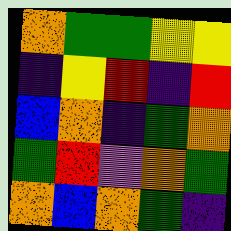[["orange", "green", "green", "yellow", "yellow"], ["indigo", "yellow", "red", "indigo", "red"], ["blue", "orange", "indigo", "green", "orange"], ["green", "red", "violet", "orange", "green"], ["orange", "blue", "orange", "green", "indigo"]]